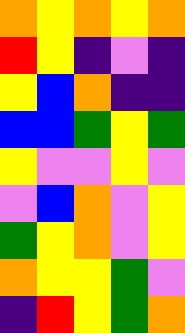[["orange", "yellow", "orange", "yellow", "orange"], ["red", "yellow", "indigo", "violet", "indigo"], ["yellow", "blue", "orange", "indigo", "indigo"], ["blue", "blue", "green", "yellow", "green"], ["yellow", "violet", "violet", "yellow", "violet"], ["violet", "blue", "orange", "violet", "yellow"], ["green", "yellow", "orange", "violet", "yellow"], ["orange", "yellow", "yellow", "green", "violet"], ["indigo", "red", "yellow", "green", "orange"]]